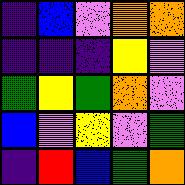[["indigo", "blue", "violet", "orange", "orange"], ["indigo", "indigo", "indigo", "yellow", "violet"], ["green", "yellow", "green", "orange", "violet"], ["blue", "violet", "yellow", "violet", "green"], ["indigo", "red", "blue", "green", "orange"]]